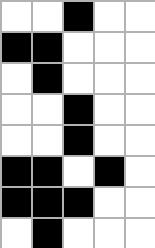[["white", "white", "black", "white", "white"], ["black", "black", "white", "white", "white"], ["white", "black", "white", "white", "white"], ["white", "white", "black", "white", "white"], ["white", "white", "black", "white", "white"], ["black", "black", "white", "black", "white"], ["black", "black", "black", "white", "white"], ["white", "black", "white", "white", "white"]]